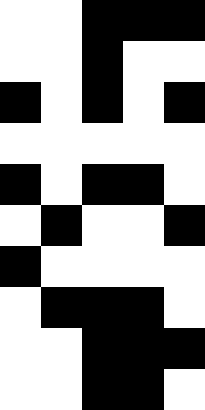[["white", "white", "black", "black", "black"], ["white", "white", "black", "white", "white"], ["black", "white", "black", "white", "black"], ["white", "white", "white", "white", "white"], ["black", "white", "black", "black", "white"], ["white", "black", "white", "white", "black"], ["black", "white", "white", "white", "white"], ["white", "black", "black", "black", "white"], ["white", "white", "black", "black", "black"], ["white", "white", "black", "black", "white"]]